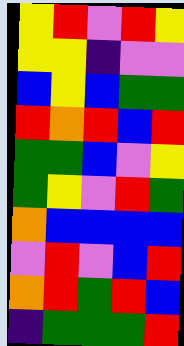[["yellow", "red", "violet", "red", "yellow"], ["yellow", "yellow", "indigo", "violet", "violet"], ["blue", "yellow", "blue", "green", "green"], ["red", "orange", "red", "blue", "red"], ["green", "green", "blue", "violet", "yellow"], ["green", "yellow", "violet", "red", "green"], ["orange", "blue", "blue", "blue", "blue"], ["violet", "red", "violet", "blue", "red"], ["orange", "red", "green", "red", "blue"], ["indigo", "green", "green", "green", "red"]]